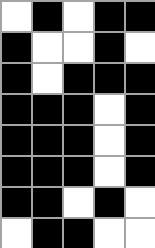[["white", "black", "white", "black", "black"], ["black", "white", "white", "black", "white"], ["black", "white", "black", "black", "black"], ["black", "black", "black", "white", "black"], ["black", "black", "black", "white", "black"], ["black", "black", "black", "white", "black"], ["black", "black", "white", "black", "white"], ["white", "black", "black", "white", "white"]]